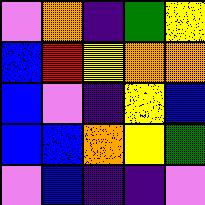[["violet", "orange", "indigo", "green", "yellow"], ["blue", "red", "yellow", "orange", "orange"], ["blue", "violet", "indigo", "yellow", "blue"], ["blue", "blue", "orange", "yellow", "green"], ["violet", "blue", "indigo", "indigo", "violet"]]